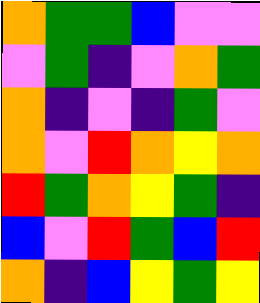[["orange", "green", "green", "blue", "violet", "violet"], ["violet", "green", "indigo", "violet", "orange", "green"], ["orange", "indigo", "violet", "indigo", "green", "violet"], ["orange", "violet", "red", "orange", "yellow", "orange"], ["red", "green", "orange", "yellow", "green", "indigo"], ["blue", "violet", "red", "green", "blue", "red"], ["orange", "indigo", "blue", "yellow", "green", "yellow"]]